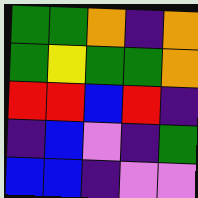[["green", "green", "orange", "indigo", "orange"], ["green", "yellow", "green", "green", "orange"], ["red", "red", "blue", "red", "indigo"], ["indigo", "blue", "violet", "indigo", "green"], ["blue", "blue", "indigo", "violet", "violet"]]